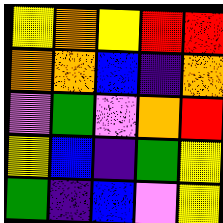[["yellow", "orange", "yellow", "red", "red"], ["orange", "orange", "blue", "indigo", "orange"], ["violet", "green", "violet", "orange", "red"], ["yellow", "blue", "indigo", "green", "yellow"], ["green", "indigo", "blue", "violet", "yellow"]]